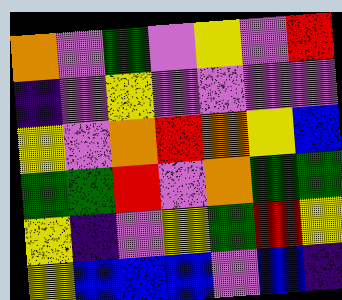[["orange", "violet", "green", "violet", "yellow", "violet", "red"], ["indigo", "violet", "yellow", "violet", "violet", "violet", "violet"], ["yellow", "violet", "orange", "red", "orange", "yellow", "blue"], ["green", "green", "red", "violet", "orange", "green", "green"], ["yellow", "indigo", "violet", "yellow", "green", "red", "yellow"], ["yellow", "blue", "blue", "blue", "violet", "blue", "indigo"]]